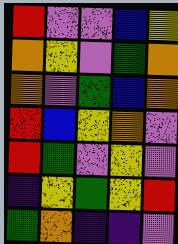[["red", "violet", "violet", "blue", "yellow"], ["orange", "yellow", "violet", "green", "orange"], ["orange", "violet", "green", "blue", "orange"], ["red", "blue", "yellow", "orange", "violet"], ["red", "green", "violet", "yellow", "violet"], ["indigo", "yellow", "green", "yellow", "red"], ["green", "orange", "indigo", "indigo", "violet"]]